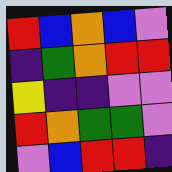[["red", "blue", "orange", "blue", "violet"], ["indigo", "green", "orange", "red", "red"], ["yellow", "indigo", "indigo", "violet", "violet"], ["red", "orange", "green", "green", "violet"], ["violet", "blue", "red", "red", "indigo"]]